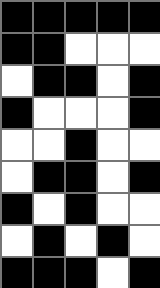[["black", "black", "black", "black", "black"], ["black", "black", "white", "white", "white"], ["white", "black", "black", "white", "black"], ["black", "white", "white", "white", "black"], ["white", "white", "black", "white", "white"], ["white", "black", "black", "white", "black"], ["black", "white", "black", "white", "white"], ["white", "black", "white", "black", "white"], ["black", "black", "black", "white", "black"]]